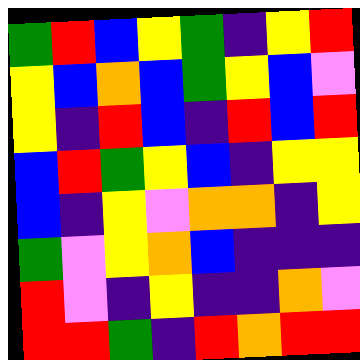[["green", "red", "blue", "yellow", "green", "indigo", "yellow", "red"], ["yellow", "blue", "orange", "blue", "green", "yellow", "blue", "violet"], ["yellow", "indigo", "red", "blue", "indigo", "red", "blue", "red"], ["blue", "red", "green", "yellow", "blue", "indigo", "yellow", "yellow"], ["blue", "indigo", "yellow", "violet", "orange", "orange", "indigo", "yellow"], ["green", "violet", "yellow", "orange", "blue", "indigo", "indigo", "indigo"], ["red", "violet", "indigo", "yellow", "indigo", "indigo", "orange", "violet"], ["red", "red", "green", "indigo", "red", "orange", "red", "red"]]